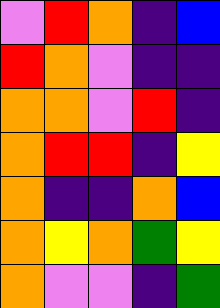[["violet", "red", "orange", "indigo", "blue"], ["red", "orange", "violet", "indigo", "indigo"], ["orange", "orange", "violet", "red", "indigo"], ["orange", "red", "red", "indigo", "yellow"], ["orange", "indigo", "indigo", "orange", "blue"], ["orange", "yellow", "orange", "green", "yellow"], ["orange", "violet", "violet", "indigo", "green"]]